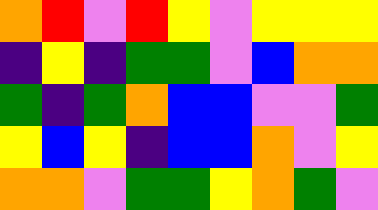[["orange", "red", "violet", "red", "yellow", "violet", "yellow", "yellow", "yellow"], ["indigo", "yellow", "indigo", "green", "green", "violet", "blue", "orange", "orange"], ["green", "indigo", "green", "orange", "blue", "blue", "violet", "violet", "green"], ["yellow", "blue", "yellow", "indigo", "blue", "blue", "orange", "violet", "yellow"], ["orange", "orange", "violet", "green", "green", "yellow", "orange", "green", "violet"]]